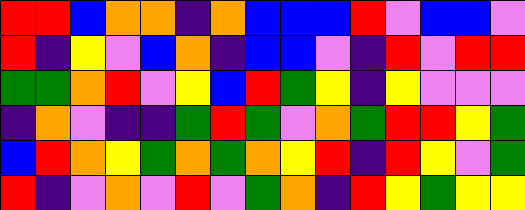[["red", "red", "blue", "orange", "orange", "indigo", "orange", "blue", "blue", "blue", "red", "violet", "blue", "blue", "violet"], ["red", "indigo", "yellow", "violet", "blue", "orange", "indigo", "blue", "blue", "violet", "indigo", "red", "violet", "red", "red"], ["green", "green", "orange", "red", "violet", "yellow", "blue", "red", "green", "yellow", "indigo", "yellow", "violet", "violet", "violet"], ["indigo", "orange", "violet", "indigo", "indigo", "green", "red", "green", "violet", "orange", "green", "red", "red", "yellow", "green"], ["blue", "red", "orange", "yellow", "green", "orange", "green", "orange", "yellow", "red", "indigo", "red", "yellow", "violet", "green"], ["red", "indigo", "violet", "orange", "violet", "red", "violet", "green", "orange", "indigo", "red", "yellow", "green", "yellow", "yellow"]]